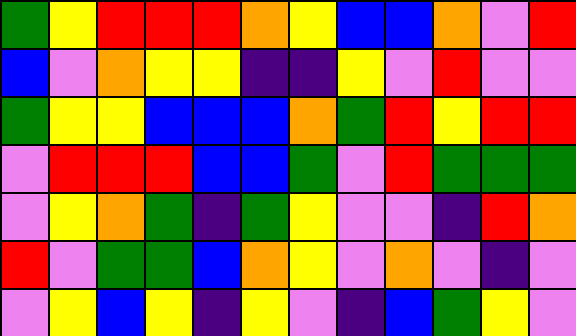[["green", "yellow", "red", "red", "red", "orange", "yellow", "blue", "blue", "orange", "violet", "red"], ["blue", "violet", "orange", "yellow", "yellow", "indigo", "indigo", "yellow", "violet", "red", "violet", "violet"], ["green", "yellow", "yellow", "blue", "blue", "blue", "orange", "green", "red", "yellow", "red", "red"], ["violet", "red", "red", "red", "blue", "blue", "green", "violet", "red", "green", "green", "green"], ["violet", "yellow", "orange", "green", "indigo", "green", "yellow", "violet", "violet", "indigo", "red", "orange"], ["red", "violet", "green", "green", "blue", "orange", "yellow", "violet", "orange", "violet", "indigo", "violet"], ["violet", "yellow", "blue", "yellow", "indigo", "yellow", "violet", "indigo", "blue", "green", "yellow", "violet"]]